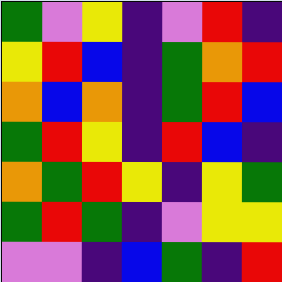[["green", "violet", "yellow", "indigo", "violet", "red", "indigo"], ["yellow", "red", "blue", "indigo", "green", "orange", "red"], ["orange", "blue", "orange", "indigo", "green", "red", "blue"], ["green", "red", "yellow", "indigo", "red", "blue", "indigo"], ["orange", "green", "red", "yellow", "indigo", "yellow", "green"], ["green", "red", "green", "indigo", "violet", "yellow", "yellow"], ["violet", "violet", "indigo", "blue", "green", "indigo", "red"]]